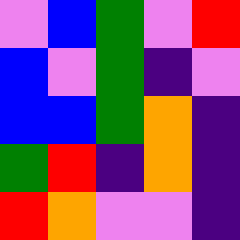[["violet", "blue", "green", "violet", "red"], ["blue", "violet", "green", "indigo", "violet"], ["blue", "blue", "green", "orange", "indigo"], ["green", "red", "indigo", "orange", "indigo"], ["red", "orange", "violet", "violet", "indigo"]]